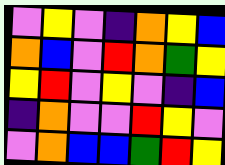[["violet", "yellow", "violet", "indigo", "orange", "yellow", "blue"], ["orange", "blue", "violet", "red", "orange", "green", "yellow"], ["yellow", "red", "violet", "yellow", "violet", "indigo", "blue"], ["indigo", "orange", "violet", "violet", "red", "yellow", "violet"], ["violet", "orange", "blue", "blue", "green", "red", "yellow"]]